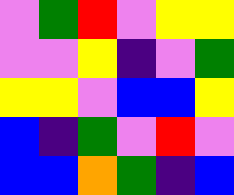[["violet", "green", "red", "violet", "yellow", "yellow"], ["violet", "violet", "yellow", "indigo", "violet", "green"], ["yellow", "yellow", "violet", "blue", "blue", "yellow"], ["blue", "indigo", "green", "violet", "red", "violet"], ["blue", "blue", "orange", "green", "indigo", "blue"]]